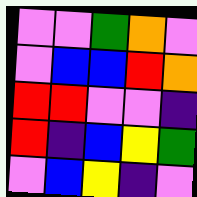[["violet", "violet", "green", "orange", "violet"], ["violet", "blue", "blue", "red", "orange"], ["red", "red", "violet", "violet", "indigo"], ["red", "indigo", "blue", "yellow", "green"], ["violet", "blue", "yellow", "indigo", "violet"]]